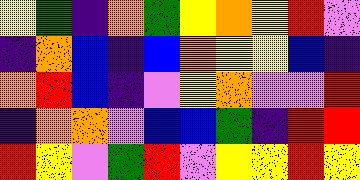[["yellow", "green", "indigo", "orange", "green", "yellow", "orange", "yellow", "red", "violet"], ["indigo", "orange", "blue", "indigo", "blue", "orange", "yellow", "yellow", "blue", "indigo"], ["orange", "red", "blue", "indigo", "violet", "yellow", "orange", "violet", "violet", "red"], ["indigo", "orange", "orange", "violet", "blue", "blue", "green", "indigo", "red", "red"], ["red", "yellow", "violet", "green", "red", "violet", "yellow", "yellow", "red", "yellow"]]